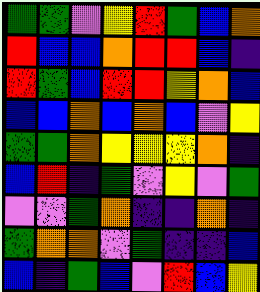[["green", "green", "violet", "yellow", "red", "green", "blue", "orange"], ["red", "blue", "blue", "orange", "red", "red", "blue", "indigo"], ["red", "green", "blue", "red", "red", "yellow", "orange", "blue"], ["blue", "blue", "orange", "blue", "orange", "blue", "violet", "yellow"], ["green", "green", "orange", "yellow", "yellow", "yellow", "orange", "indigo"], ["blue", "red", "indigo", "green", "violet", "yellow", "violet", "green"], ["violet", "violet", "green", "orange", "indigo", "indigo", "orange", "indigo"], ["green", "orange", "orange", "violet", "green", "indigo", "indigo", "blue"], ["blue", "indigo", "green", "blue", "violet", "red", "blue", "yellow"]]